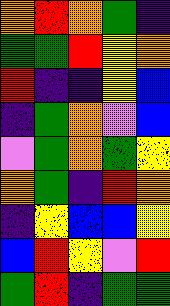[["orange", "red", "orange", "green", "indigo"], ["green", "green", "red", "yellow", "orange"], ["red", "indigo", "indigo", "yellow", "blue"], ["indigo", "green", "orange", "violet", "blue"], ["violet", "green", "orange", "green", "yellow"], ["orange", "green", "indigo", "red", "orange"], ["indigo", "yellow", "blue", "blue", "yellow"], ["blue", "red", "yellow", "violet", "red"], ["green", "red", "indigo", "green", "green"]]